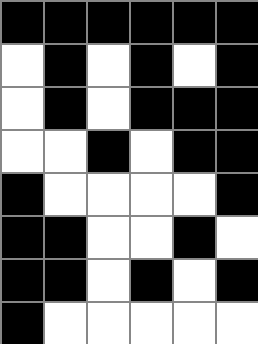[["black", "black", "black", "black", "black", "black"], ["white", "black", "white", "black", "white", "black"], ["white", "black", "white", "black", "black", "black"], ["white", "white", "black", "white", "black", "black"], ["black", "white", "white", "white", "white", "black"], ["black", "black", "white", "white", "black", "white"], ["black", "black", "white", "black", "white", "black"], ["black", "white", "white", "white", "white", "white"]]